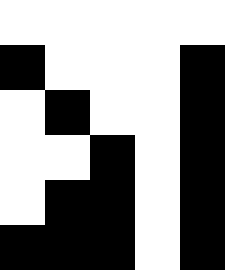[["white", "white", "white", "white", "white"], ["black", "white", "white", "white", "black"], ["white", "black", "white", "white", "black"], ["white", "white", "black", "white", "black"], ["white", "black", "black", "white", "black"], ["black", "black", "black", "white", "black"]]